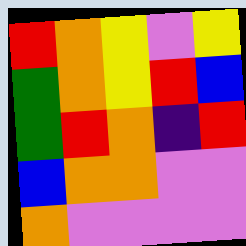[["red", "orange", "yellow", "violet", "yellow"], ["green", "orange", "yellow", "red", "blue"], ["green", "red", "orange", "indigo", "red"], ["blue", "orange", "orange", "violet", "violet"], ["orange", "violet", "violet", "violet", "violet"]]